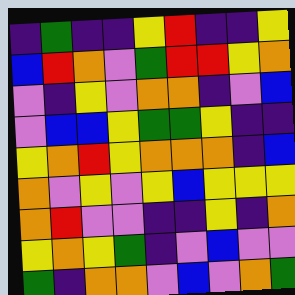[["indigo", "green", "indigo", "indigo", "yellow", "red", "indigo", "indigo", "yellow"], ["blue", "red", "orange", "violet", "green", "red", "red", "yellow", "orange"], ["violet", "indigo", "yellow", "violet", "orange", "orange", "indigo", "violet", "blue"], ["violet", "blue", "blue", "yellow", "green", "green", "yellow", "indigo", "indigo"], ["yellow", "orange", "red", "yellow", "orange", "orange", "orange", "indigo", "blue"], ["orange", "violet", "yellow", "violet", "yellow", "blue", "yellow", "yellow", "yellow"], ["orange", "red", "violet", "violet", "indigo", "indigo", "yellow", "indigo", "orange"], ["yellow", "orange", "yellow", "green", "indigo", "violet", "blue", "violet", "violet"], ["green", "indigo", "orange", "orange", "violet", "blue", "violet", "orange", "green"]]